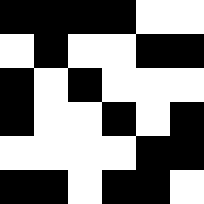[["black", "black", "black", "black", "white", "white"], ["white", "black", "white", "white", "black", "black"], ["black", "white", "black", "white", "white", "white"], ["black", "white", "white", "black", "white", "black"], ["white", "white", "white", "white", "black", "black"], ["black", "black", "white", "black", "black", "white"]]